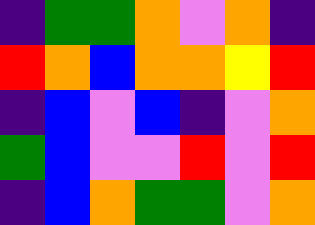[["indigo", "green", "green", "orange", "violet", "orange", "indigo"], ["red", "orange", "blue", "orange", "orange", "yellow", "red"], ["indigo", "blue", "violet", "blue", "indigo", "violet", "orange"], ["green", "blue", "violet", "violet", "red", "violet", "red"], ["indigo", "blue", "orange", "green", "green", "violet", "orange"]]